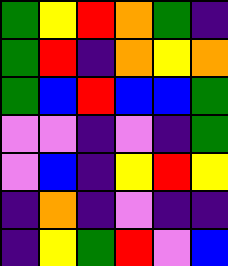[["green", "yellow", "red", "orange", "green", "indigo"], ["green", "red", "indigo", "orange", "yellow", "orange"], ["green", "blue", "red", "blue", "blue", "green"], ["violet", "violet", "indigo", "violet", "indigo", "green"], ["violet", "blue", "indigo", "yellow", "red", "yellow"], ["indigo", "orange", "indigo", "violet", "indigo", "indigo"], ["indigo", "yellow", "green", "red", "violet", "blue"]]